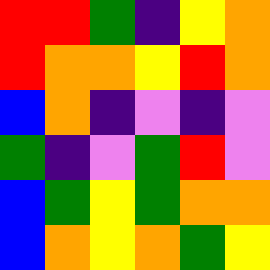[["red", "red", "green", "indigo", "yellow", "orange"], ["red", "orange", "orange", "yellow", "red", "orange"], ["blue", "orange", "indigo", "violet", "indigo", "violet"], ["green", "indigo", "violet", "green", "red", "violet"], ["blue", "green", "yellow", "green", "orange", "orange"], ["blue", "orange", "yellow", "orange", "green", "yellow"]]